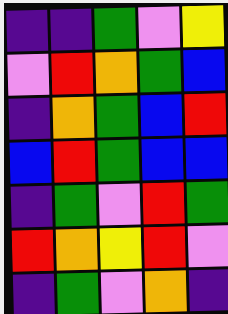[["indigo", "indigo", "green", "violet", "yellow"], ["violet", "red", "orange", "green", "blue"], ["indigo", "orange", "green", "blue", "red"], ["blue", "red", "green", "blue", "blue"], ["indigo", "green", "violet", "red", "green"], ["red", "orange", "yellow", "red", "violet"], ["indigo", "green", "violet", "orange", "indigo"]]